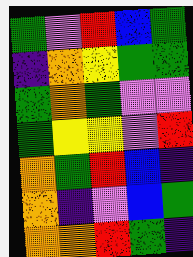[["green", "violet", "red", "blue", "green"], ["indigo", "orange", "yellow", "green", "green"], ["green", "orange", "green", "violet", "violet"], ["green", "yellow", "yellow", "violet", "red"], ["orange", "green", "red", "blue", "indigo"], ["orange", "indigo", "violet", "blue", "green"], ["orange", "orange", "red", "green", "indigo"]]